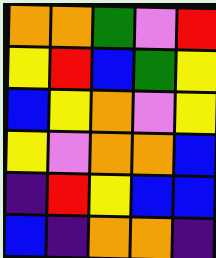[["orange", "orange", "green", "violet", "red"], ["yellow", "red", "blue", "green", "yellow"], ["blue", "yellow", "orange", "violet", "yellow"], ["yellow", "violet", "orange", "orange", "blue"], ["indigo", "red", "yellow", "blue", "blue"], ["blue", "indigo", "orange", "orange", "indigo"]]